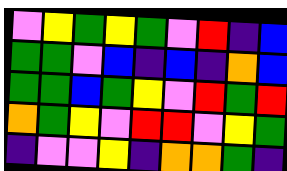[["violet", "yellow", "green", "yellow", "green", "violet", "red", "indigo", "blue"], ["green", "green", "violet", "blue", "indigo", "blue", "indigo", "orange", "blue"], ["green", "green", "blue", "green", "yellow", "violet", "red", "green", "red"], ["orange", "green", "yellow", "violet", "red", "red", "violet", "yellow", "green"], ["indigo", "violet", "violet", "yellow", "indigo", "orange", "orange", "green", "indigo"]]